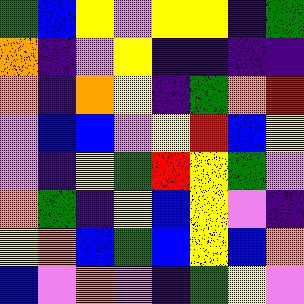[["green", "blue", "yellow", "violet", "yellow", "yellow", "indigo", "green"], ["orange", "indigo", "violet", "yellow", "indigo", "indigo", "indigo", "indigo"], ["orange", "indigo", "orange", "yellow", "indigo", "green", "orange", "red"], ["violet", "blue", "blue", "violet", "yellow", "red", "blue", "yellow"], ["violet", "indigo", "yellow", "green", "red", "yellow", "green", "violet"], ["orange", "green", "indigo", "yellow", "blue", "yellow", "violet", "indigo"], ["yellow", "orange", "blue", "green", "blue", "yellow", "blue", "orange"], ["blue", "violet", "orange", "violet", "indigo", "green", "yellow", "violet"]]